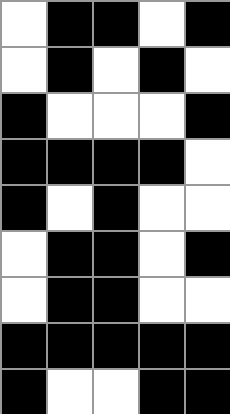[["white", "black", "black", "white", "black"], ["white", "black", "white", "black", "white"], ["black", "white", "white", "white", "black"], ["black", "black", "black", "black", "white"], ["black", "white", "black", "white", "white"], ["white", "black", "black", "white", "black"], ["white", "black", "black", "white", "white"], ["black", "black", "black", "black", "black"], ["black", "white", "white", "black", "black"]]